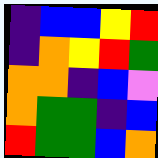[["indigo", "blue", "blue", "yellow", "red"], ["indigo", "orange", "yellow", "red", "green"], ["orange", "orange", "indigo", "blue", "violet"], ["orange", "green", "green", "indigo", "blue"], ["red", "green", "green", "blue", "orange"]]